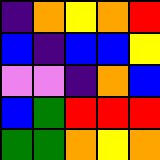[["indigo", "orange", "yellow", "orange", "red"], ["blue", "indigo", "blue", "blue", "yellow"], ["violet", "violet", "indigo", "orange", "blue"], ["blue", "green", "red", "red", "red"], ["green", "green", "orange", "yellow", "orange"]]